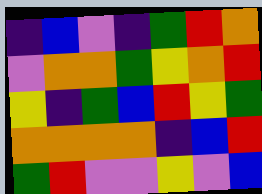[["indigo", "blue", "violet", "indigo", "green", "red", "orange"], ["violet", "orange", "orange", "green", "yellow", "orange", "red"], ["yellow", "indigo", "green", "blue", "red", "yellow", "green"], ["orange", "orange", "orange", "orange", "indigo", "blue", "red"], ["green", "red", "violet", "violet", "yellow", "violet", "blue"]]